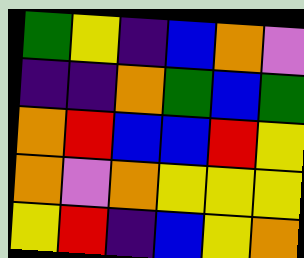[["green", "yellow", "indigo", "blue", "orange", "violet"], ["indigo", "indigo", "orange", "green", "blue", "green"], ["orange", "red", "blue", "blue", "red", "yellow"], ["orange", "violet", "orange", "yellow", "yellow", "yellow"], ["yellow", "red", "indigo", "blue", "yellow", "orange"]]